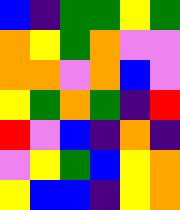[["blue", "indigo", "green", "green", "yellow", "green"], ["orange", "yellow", "green", "orange", "violet", "violet"], ["orange", "orange", "violet", "orange", "blue", "violet"], ["yellow", "green", "orange", "green", "indigo", "red"], ["red", "violet", "blue", "indigo", "orange", "indigo"], ["violet", "yellow", "green", "blue", "yellow", "orange"], ["yellow", "blue", "blue", "indigo", "yellow", "orange"]]